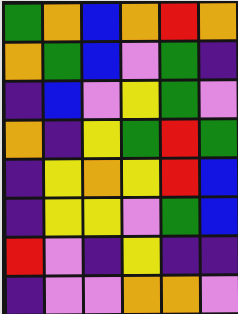[["green", "orange", "blue", "orange", "red", "orange"], ["orange", "green", "blue", "violet", "green", "indigo"], ["indigo", "blue", "violet", "yellow", "green", "violet"], ["orange", "indigo", "yellow", "green", "red", "green"], ["indigo", "yellow", "orange", "yellow", "red", "blue"], ["indigo", "yellow", "yellow", "violet", "green", "blue"], ["red", "violet", "indigo", "yellow", "indigo", "indigo"], ["indigo", "violet", "violet", "orange", "orange", "violet"]]